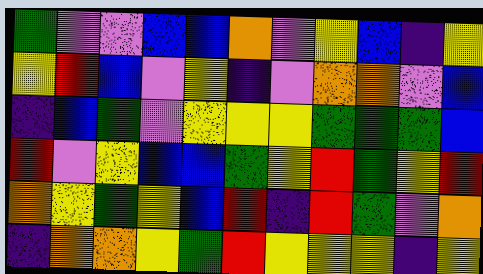[["green", "violet", "violet", "blue", "blue", "orange", "violet", "yellow", "blue", "indigo", "yellow"], ["yellow", "red", "blue", "violet", "yellow", "indigo", "violet", "orange", "orange", "violet", "blue"], ["indigo", "blue", "green", "violet", "yellow", "yellow", "yellow", "green", "green", "green", "blue"], ["red", "violet", "yellow", "blue", "blue", "green", "yellow", "red", "green", "yellow", "red"], ["orange", "yellow", "green", "yellow", "blue", "red", "indigo", "red", "green", "violet", "orange"], ["indigo", "orange", "orange", "yellow", "green", "red", "yellow", "yellow", "yellow", "indigo", "yellow"]]